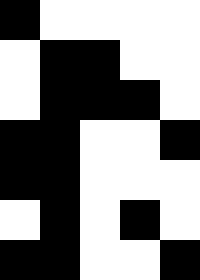[["black", "white", "white", "white", "white"], ["white", "black", "black", "white", "white"], ["white", "black", "black", "black", "white"], ["black", "black", "white", "white", "black"], ["black", "black", "white", "white", "white"], ["white", "black", "white", "black", "white"], ["black", "black", "white", "white", "black"]]